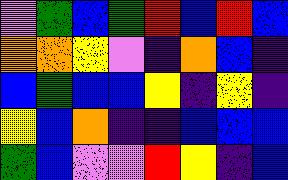[["violet", "green", "blue", "green", "red", "blue", "red", "blue"], ["orange", "orange", "yellow", "violet", "indigo", "orange", "blue", "indigo"], ["blue", "green", "blue", "blue", "yellow", "indigo", "yellow", "indigo"], ["yellow", "blue", "orange", "indigo", "indigo", "blue", "blue", "blue"], ["green", "blue", "violet", "violet", "red", "yellow", "indigo", "blue"]]